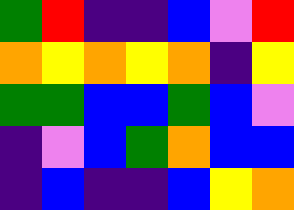[["green", "red", "indigo", "indigo", "blue", "violet", "red"], ["orange", "yellow", "orange", "yellow", "orange", "indigo", "yellow"], ["green", "green", "blue", "blue", "green", "blue", "violet"], ["indigo", "violet", "blue", "green", "orange", "blue", "blue"], ["indigo", "blue", "indigo", "indigo", "blue", "yellow", "orange"]]